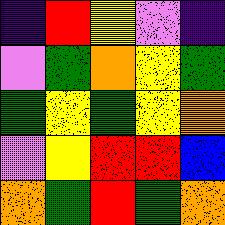[["indigo", "red", "yellow", "violet", "indigo"], ["violet", "green", "orange", "yellow", "green"], ["green", "yellow", "green", "yellow", "orange"], ["violet", "yellow", "red", "red", "blue"], ["orange", "green", "red", "green", "orange"]]